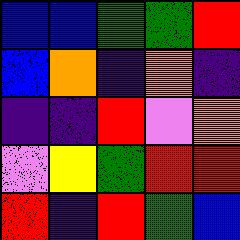[["blue", "blue", "green", "green", "red"], ["blue", "orange", "indigo", "orange", "indigo"], ["indigo", "indigo", "red", "violet", "orange"], ["violet", "yellow", "green", "red", "red"], ["red", "indigo", "red", "green", "blue"]]